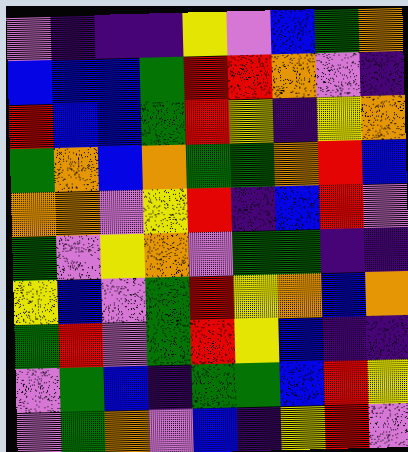[["violet", "indigo", "indigo", "indigo", "yellow", "violet", "blue", "green", "orange"], ["blue", "blue", "blue", "green", "red", "red", "orange", "violet", "indigo"], ["red", "blue", "blue", "green", "red", "yellow", "indigo", "yellow", "orange"], ["green", "orange", "blue", "orange", "green", "green", "orange", "red", "blue"], ["orange", "orange", "violet", "yellow", "red", "indigo", "blue", "red", "violet"], ["green", "violet", "yellow", "orange", "violet", "green", "green", "indigo", "indigo"], ["yellow", "blue", "violet", "green", "red", "yellow", "orange", "blue", "orange"], ["green", "red", "violet", "green", "red", "yellow", "blue", "indigo", "indigo"], ["violet", "green", "blue", "indigo", "green", "green", "blue", "red", "yellow"], ["violet", "green", "orange", "violet", "blue", "indigo", "yellow", "red", "violet"]]